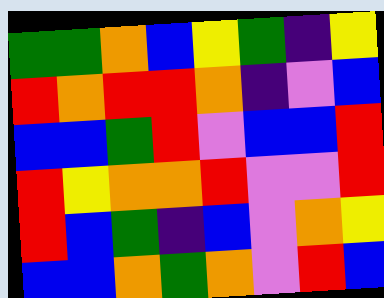[["green", "green", "orange", "blue", "yellow", "green", "indigo", "yellow"], ["red", "orange", "red", "red", "orange", "indigo", "violet", "blue"], ["blue", "blue", "green", "red", "violet", "blue", "blue", "red"], ["red", "yellow", "orange", "orange", "red", "violet", "violet", "red"], ["red", "blue", "green", "indigo", "blue", "violet", "orange", "yellow"], ["blue", "blue", "orange", "green", "orange", "violet", "red", "blue"]]